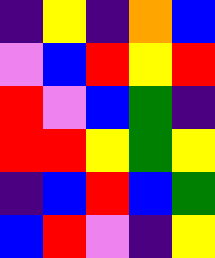[["indigo", "yellow", "indigo", "orange", "blue"], ["violet", "blue", "red", "yellow", "red"], ["red", "violet", "blue", "green", "indigo"], ["red", "red", "yellow", "green", "yellow"], ["indigo", "blue", "red", "blue", "green"], ["blue", "red", "violet", "indigo", "yellow"]]